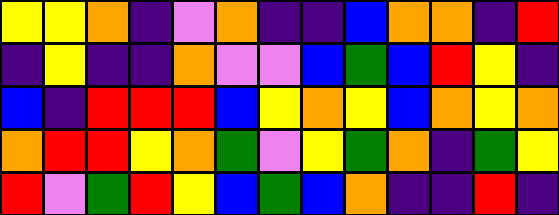[["yellow", "yellow", "orange", "indigo", "violet", "orange", "indigo", "indigo", "blue", "orange", "orange", "indigo", "red"], ["indigo", "yellow", "indigo", "indigo", "orange", "violet", "violet", "blue", "green", "blue", "red", "yellow", "indigo"], ["blue", "indigo", "red", "red", "red", "blue", "yellow", "orange", "yellow", "blue", "orange", "yellow", "orange"], ["orange", "red", "red", "yellow", "orange", "green", "violet", "yellow", "green", "orange", "indigo", "green", "yellow"], ["red", "violet", "green", "red", "yellow", "blue", "green", "blue", "orange", "indigo", "indigo", "red", "indigo"]]